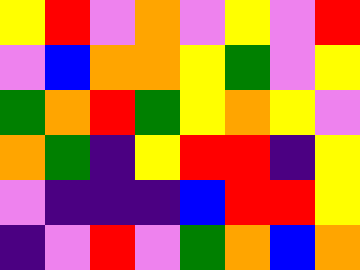[["yellow", "red", "violet", "orange", "violet", "yellow", "violet", "red"], ["violet", "blue", "orange", "orange", "yellow", "green", "violet", "yellow"], ["green", "orange", "red", "green", "yellow", "orange", "yellow", "violet"], ["orange", "green", "indigo", "yellow", "red", "red", "indigo", "yellow"], ["violet", "indigo", "indigo", "indigo", "blue", "red", "red", "yellow"], ["indigo", "violet", "red", "violet", "green", "orange", "blue", "orange"]]